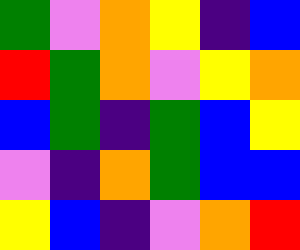[["green", "violet", "orange", "yellow", "indigo", "blue"], ["red", "green", "orange", "violet", "yellow", "orange"], ["blue", "green", "indigo", "green", "blue", "yellow"], ["violet", "indigo", "orange", "green", "blue", "blue"], ["yellow", "blue", "indigo", "violet", "orange", "red"]]